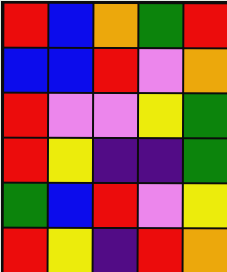[["red", "blue", "orange", "green", "red"], ["blue", "blue", "red", "violet", "orange"], ["red", "violet", "violet", "yellow", "green"], ["red", "yellow", "indigo", "indigo", "green"], ["green", "blue", "red", "violet", "yellow"], ["red", "yellow", "indigo", "red", "orange"]]